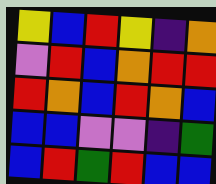[["yellow", "blue", "red", "yellow", "indigo", "orange"], ["violet", "red", "blue", "orange", "red", "red"], ["red", "orange", "blue", "red", "orange", "blue"], ["blue", "blue", "violet", "violet", "indigo", "green"], ["blue", "red", "green", "red", "blue", "blue"]]